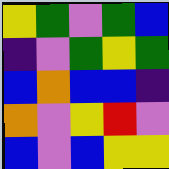[["yellow", "green", "violet", "green", "blue"], ["indigo", "violet", "green", "yellow", "green"], ["blue", "orange", "blue", "blue", "indigo"], ["orange", "violet", "yellow", "red", "violet"], ["blue", "violet", "blue", "yellow", "yellow"]]